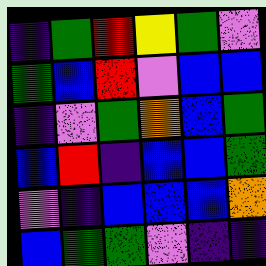[["indigo", "green", "red", "yellow", "green", "violet"], ["green", "blue", "red", "violet", "blue", "blue"], ["indigo", "violet", "green", "orange", "blue", "green"], ["blue", "red", "indigo", "blue", "blue", "green"], ["violet", "indigo", "blue", "blue", "blue", "orange"], ["blue", "green", "green", "violet", "indigo", "indigo"]]